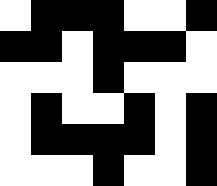[["white", "black", "black", "black", "white", "white", "black"], ["black", "black", "white", "black", "black", "black", "white"], ["white", "white", "white", "black", "white", "white", "white"], ["white", "black", "white", "white", "black", "white", "black"], ["white", "black", "black", "black", "black", "white", "black"], ["white", "white", "white", "black", "white", "white", "black"]]